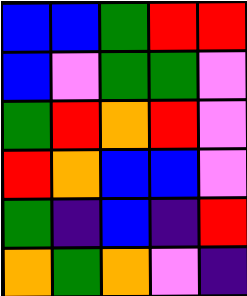[["blue", "blue", "green", "red", "red"], ["blue", "violet", "green", "green", "violet"], ["green", "red", "orange", "red", "violet"], ["red", "orange", "blue", "blue", "violet"], ["green", "indigo", "blue", "indigo", "red"], ["orange", "green", "orange", "violet", "indigo"]]